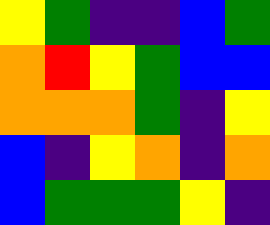[["yellow", "green", "indigo", "indigo", "blue", "green"], ["orange", "red", "yellow", "green", "blue", "blue"], ["orange", "orange", "orange", "green", "indigo", "yellow"], ["blue", "indigo", "yellow", "orange", "indigo", "orange"], ["blue", "green", "green", "green", "yellow", "indigo"]]